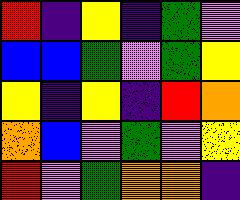[["red", "indigo", "yellow", "indigo", "green", "violet"], ["blue", "blue", "green", "violet", "green", "yellow"], ["yellow", "indigo", "yellow", "indigo", "red", "orange"], ["orange", "blue", "violet", "green", "violet", "yellow"], ["red", "violet", "green", "orange", "orange", "indigo"]]